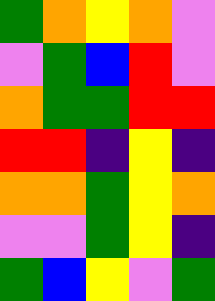[["green", "orange", "yellow", "orange", "violet"], ["violet", "green", "blue", "red", "violet"], ["orange", "green", "green", "red", "red"], ["red", "red", "indigo", "yellow", "indigo"], ["orange", "orange", "green", "yellow", "orange"], ["violet", "violet", "green", "yellow", "indigo"], ["green", "blue", "yellow", "violet", "green"]]